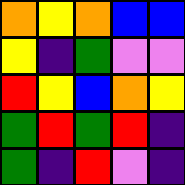[["orange", "yellow", "orange", "blue", "blue"], ["yellow", "indigo", "green", "violet", "violet"], ["red", "yellow", "blue", "orange", "yellow"], ["green", "red", "green", "red", "indigo"], ["green", "indigo", "red", "violet", "indigo"]]